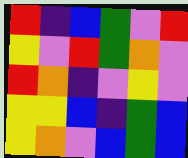[["red", "indigo", "blue", "green", "violet", "red"], ["yellow", "violet", "red", "green", "orange", "violet"], ["red", "orange", "indigo", "violet", "yellow", "violet"], ["yellow", "yellow", "blue", "indigo", "green", "blue"], ["yellow", "orange", "violet", "blue", "green", "blue"]]